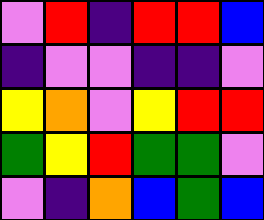[["violet", "red", "indigo", "red", "red", "blue"], ["indigo", "violet", "violet", "indigo", "indigo", "violet"], ["yellow", "orange", "violet", "yellow", "red", "red"], ["green", "yellow", "red", "green", "green", "violet"], ["violet", "indigo", "orange", "blue", "green", "blue"]]